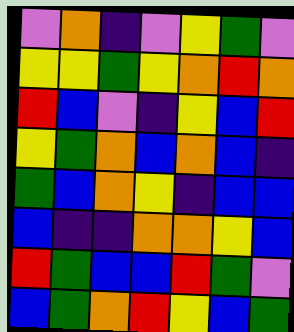[["violet", "orange", "indigo", "violet", "yellow", "green", "violet"], ["yellow", "yellow", "green", "yellow", "orange", "red", "orange"], ["red", "blue", "violet", "indigo", "yellow", "blue", "red"], ["yellow", "green", "orange", "blue", "orange", "blue", "indigo"], ["green", "blue", "orange", "yellow", "indigo", "blue", "blue"], ["blue", "indigo", "indigo", "orange", "orange", "yellow", "blue"], ["red", "green", "blue", "blue", "red", "green", "violet"], ["blue", "green", "orange", "red", "yellow", "blue", "green"]]